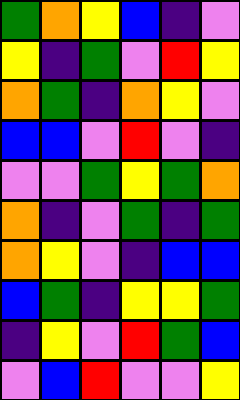[["green", "orange", "yellow", "blue", "indigo", "violet"], ["yellow", "indigo", "green", "violet", "red", "yellow"], ["orange", "green", "indigo", "orange", "yellow", "violet"], ["blue", "blue", "violet", "red", "violet", "indigo"], ["violet", "violet", "green", "yellow", "green", "orange"], ["orange", "indigo", "violet", "green", "indigo", "green"], ["orange", "yellow", "violet", "indigo", "blue", "blue"], ["blue", "green", "indigo", "yellow", "yellow", "green"], ["indigo", "yellow", "violet", "red", "green", "blue"], ["violet", "blue", "red", "violet", "violet", "yellow"]]